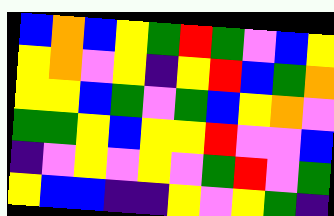[["blue", "orange", "blue", "yellow", "green", "red", "green", "violet", "blue", "yellow"], ["yellow", "orange", "violet", "yellow", "indigo", "yellow", "red", "blue", "green", "orange"], ["yellow", "yellow", "blue", "green", "violet", "green", "blue", "yellow", "orange", "violet"], ["green", "green", "yellow", "blue", "yellow", "yellow", "red", "violet", "violet", "blue"], ["indigo", "violet", "yellow", "violet", "yellow", "violet", "green", "red", "violet", "green"], ["yellow", "blue", "blue", "indigo", "indigo", "yellow", "violet", "yellow", "green", "indigo"]]